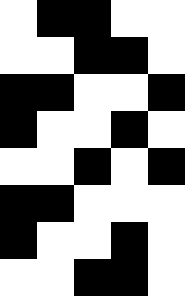[["white", "black", "black", "white", "white"], ["white", "white", "black", "black", "white"], ["black", "black", "white", "white", "black"], ["black", "white", "white", "black", "white"], ["white", "white", "black", "white", "black"], ["black", "black", "white", "white", "white"], ["black", "white", "white", "black", "white"], ["white", "white", "black", "black", "white"]]